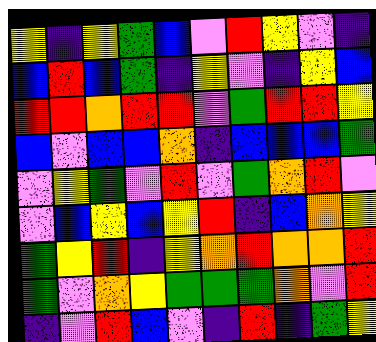[["yellow", "indigo", "yellow", "green", "blue", "violet", "red", "yellow", "violet", "indigo"], ["blue", "red", "blue", "green", "indigo", "yellow", "violet", "indigo", "yellow", "blue"], ["red", "red", "orange", "red", "red", "violet", "green", "red", "red", "yellow"], ["blue", "violet", "blue", "blue", "orange", "indigo", "blue", "blue", "blue", "green"], ["violet", "yellow", "green", "violet", "red", "violet", "green", "orange", "red", "violet"], ["violet", "blue", "yellow", "blue", "yellow", "red", "indigo", "blue", "orange", "yellow"], ["green", "yellow", "red", "indigo", "yellow", "orange", "red", "orange", "orange", "red"], ["green", "violet", "orange", "yellow", "green", "green", "green", "orange", "violet", "red"], ["indigo", "violet", "red", "blue", "violet", "indigo", "red", "indigo", "green", "yellow"]]